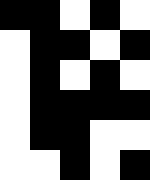[["black", "black", "white", "black", "white"], ["white", "black", "black", "white", "black"], ["white", "black", "white", "black", "white"], ["white", "black", "black", "black", "black"], ["white", "black", "black", "white", "white"], ["white", "white", "black", "white", "black"]]